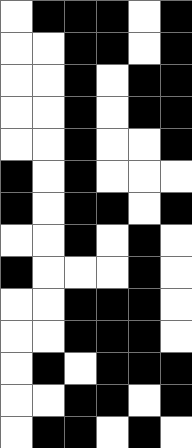[["white", "black", "black", "black", "white", "black"], ["white", "white", "black", "black", "white", "black"], ["white", "white", "black", "white", "black", "black"], ["white", "white", "black", "white", "black", "black"], ["white", "white", "black", "white", "white", "black"], ["black", "white", "black", "white", "white", "white"], ["black", "white", "black", "black", "white", "black"], ["white", "white", "black", "white", "black", "white"], ["black", "white", "white", "white", "black", "white"], ["white", "white", "black", "black", "black", "white"], ["white", "white", "black", "black", "black", "white"], ["white", "black", "white", "black", "black", "black"], ["white", "white", "black", "black", "white", "black"], ["white", "black", "black", "white", "black", "white"]]